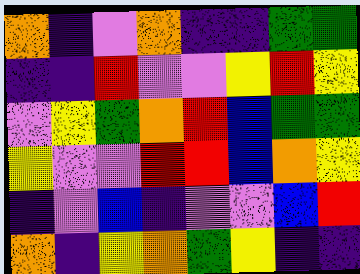[["orange", "indigo", "violet", "orange", "indigo", "indigo", "green", "green"], ["indigo", "indigo", "red", "violet", "violet", "yellow", "red", "yellow"], ["violet", "yellow", "green", "orange", "red", "blue", "green", "green"], ["yellow", "violet", "violet", "red", "red", "blue", "orange", "yellow"], ["indigo", "violet", "blue", "indigo", "violet", "violet", "blue", "red"], ["orange", "indigo", "yellow", "orange", "green", "yellow", "indigo", "indigo"]]